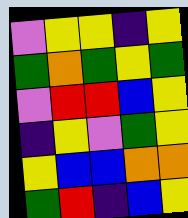[["violet", "yellow", "yellow", "indigo", "yellow"], ["green", "orange", "green", "yellow", "green"], ["violet", "red", "red", "blue", "yellow"], ["indigo", "yellow", "violet", "green", "yellow"], ["yellow", "blue", "blue", "orange", "orange"], ["green", "red", "indigo", "blue", "yellow"]]